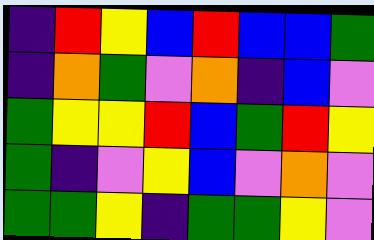[["indigo", "red", "yellow", "blue", "red", "blue", "blue", "green"], ["indigo", "orange", "green", "violet", "orange", "indigo", "blue", "violet"], ["green", "yellow", "yellow", "red", "blue", "green", "red", "yellow"], ["green", "indigo", "violet", "yellow", "blue", "violet", "orange", "violet"], ["green", "green", "yellow", "indigo", "green", "green", "yellow", "violet"]]